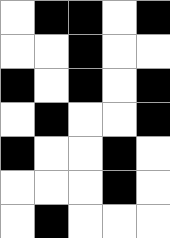[["white", "black", "black", "white", "black"], ["white", "white", "black", "white", "white"], ["black", "white", "black", "white", "black"], ["white", "black", "white", "white", "black"], ["black", "white", "white", "black", "white"], ["white", "white", "white", "black", "white"], ["white", "black", "white", "white", "white"]]